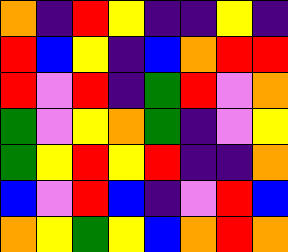[["orange", "indigo", "red", "yellow", "indigo", "indigo", "yellow", "indigo"], ["red", "blue", "yellow", "indigo", "blue", "orange", "red", "red"], ["red", "violet", "red", "indigo", "green", "red", "violet", "orange"], ["green", "violet", "yellow", "orange", "green", "indigo", "violet", "yellow"], ["green", "yellow", "red", "yellow", "red", "indigo", "indigo", "orange"], ["blue", "violet", "red", "blue", "indigo", "violet", "red", "blue"], ["orange", "yellow", "green", "yellow", "blue", "orange", "red", "orange"]]